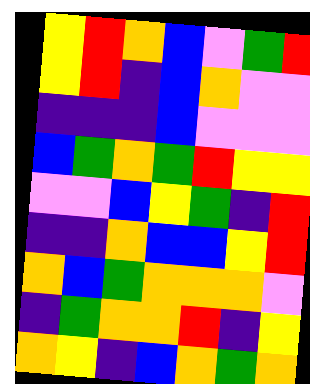[["yellow", "red", "orange", "blue", "violet", "green", "red"], ["yellow", "red", "indigo", "blue", "orange", "violet", "violet"], ["indigo", "indigo", "indigo", "blue", "violet", "violet", "violet"], ["blue", "green", "orange", "green", "red", "yellow", "yellow"], ["violet", "violet", "blue", "yellow", "green", "indigo", "red"], ["indigo", "indigo", "orange", "blue", "blue", "yellow", "red"], ["orange", "blue", "green", "orange", "orange", "orange", "violet"], ["indigo", "green", "orange", "orange", "red", "indigo", "yellow"], ["orange", "yellow", "indigo", "blue", "orange", "green", "orange"]]